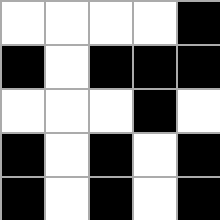[["white", "white", "white", "white", "black"], ["black", "white", "black", "black", "black"], ["white", "white", "white", "black", "white"], ["black", "white", "black", "white", "black"], ["black", "white", "black", "white", "black"]]